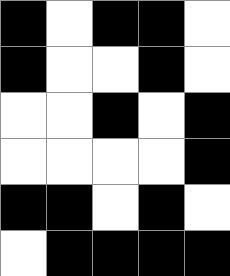[["black", "white", "black", "black", "white"], ["black", "white", "white", "black", "white"], ["white", "white", "black", "white", "black"], ["white", "white", "white", "white", "black"], ["black", "black", "white", "black", "white"], ["white", "black", "black", "black", "black"]]